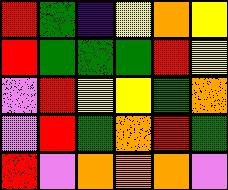[["red", "green", "indigo", "yellow", "orange", "yellow"], ["red", "green", "green", "green", "red", "yellow"], ["violet", "red", "yellow", "yellow", "green", "orange"], ["violet", "red", "green", "orange", "red", "green"], ["red", "violet", "orange", "orange", "orange", "violet"]]